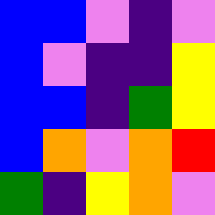[["blue", "blue", "violet", "indigo", "violet"], ["blue", "violet", "indigo", "indigo", "yellow"], ["blue", "blue", "indigo", "green", "yellow"], ["blue", "orange", "violet", "orange", "red"], ["green", "indigo", "yellow", "orange", "violet"]]